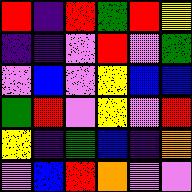[["red", "indigo", "red", "green", "red", "yellow"], ["indigo", "indigo", "violet", "red", "violet", "green"], ["violet", "blue", "violet", "yellow", "blue", "blue"], ["green", "red", "violet", "yellow", "violet", "red"], ["yellow", "indigo", "green", "blue", "indigo", "orange"], ["violet", "blue", "red", "orange", "violet", "violet"]]